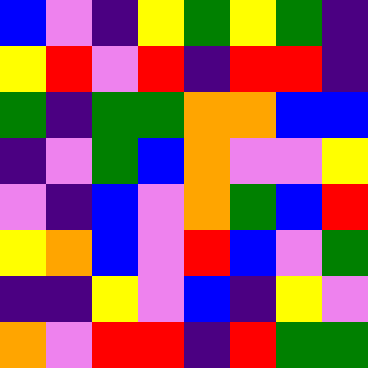[["blue", "violet", "indigo", "yellow", "green", "yellow", "green", "indigo"], ["yellow", "red", "violet", "red", "indigo", "red", "red", "indigo"], ["green", "indigo", "green", "green", "orange", "orange", "blue", "blue"], ["indigo", "violet", "green", "blue", "orange", "violet", "violet", "yellow"], ["violet", "indigo", "blue", "violet", "orange", "green", "blue", "red"], ["yellow", "orange", "blue", "violet", "red", "blue", "violet", "green"], ["indigo", "indigo", "yellow", "violet", "blue", "indigo", "yellow", "violet"], ["orange", "violet", "red", "red", "indigo", "red", "green", "green"]]